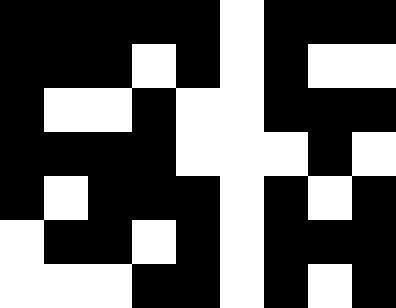[["black", "black", "black", "black", "black", "white", "black", "black", "black"], ["black", "black", "black", "white", "black", "white", "black", "white", "white"], ["black", "white", "white", "black", "white", "white", "black", "black", "black"], ["black", "black", "black", "black", "white", "white", "white", "black", "white"], ["black", "white", "black", "black", "black", "white", "black", "white", "black"], ["white", "black", "black", "white", "black", "white", "black", "black", "black"], ["white", "white", "white", "black", "black", "white", "black", "white", "black"]]